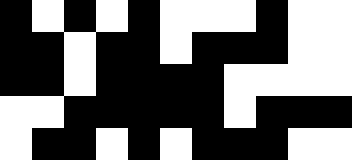[["black", "white", "black", "white", "black", "white", "white", "white", "black", "white", "white"], ["black", "black", "white", "black", "black", "white", "black", "black", "black", "white", "white"], ["black", "black", "white", "black", "black", "black", "black", "white", "white", "white", "white"], ["white", "white", "black", "black", "black", "black", "black", "white", "black", "black", "black"], ["white", "black", "black", "white", "black", "white", "black", "black", "black", "white", "white"]]